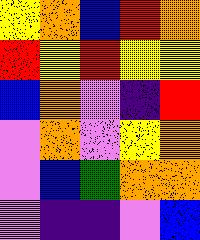[["yellow", "orange", "blue", "red", "orange"], ["red", "yellow", "red", "yellow", "yellow"], ["blue", "orange", "violet", "indigo", "red"], ["violet", "orange", "violet", "yellow", "orange"], ["violet", "blue", "green", "orange", "orange"], ["violet", "indigo", "indigo", "violet", "blue"]]